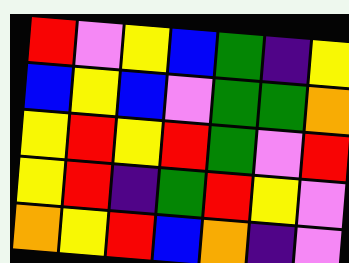[["red", "violet", "yellow", "blue", "green", "indigo", "yellow"], ["blue", "yellow", "blue", "violet", "green", "green", "orange"], ["yellow", "red", "yellow", "red", "green", "violet", "red"], ["yellow", "red", "indigo", "green", "red", "yellow", "violet"], ["orange", "yellow", "red", "blue", "orange", "indigo", "violet"]]